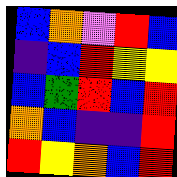[["blue", "orange", "violet", "red", "blue"], ["indigo", "blue", "red", "yellow", "yellow"], ["blue", "green", "red", "blue", "red"], ["orange", "blue", "indigo", "indigo", "red"], ["red", "yellow", "orange", "blue", "red"]]